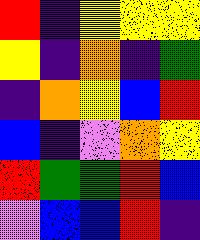[["red", "indigo", "yellow", "yellow", "yellow"], ["yellow", "indigo", "orange", "indigo", "green"], ["indigo", "orange", "yellow", "blue", "red"], ["blue", "indigo", "violet", "orange", "yellow"], ["red", "green", "green", "red", "blue"], ["violet", "blue", "blue", "red", "indigo"]]